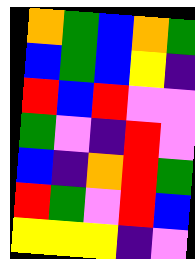[["orange", "green", "blue", "orange", "green"], ["blue", "green", "blue", "yellow", "indigo"], ["red", "blue", "red", "violet", "violet"], ["green", "violet", "indigo", "red", "violet"], ["blue", "indigo", "orange", "red", "green"], ["red", "green", "violet", "red", "blue"], ["yellow", "yellow", "yellow", "indigo", "violet"]]